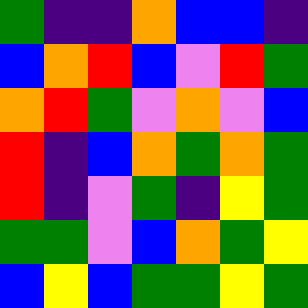[["green", "indigo", "indigo", "orange", "blue", "blue", "indigo"], ["blue", "orange", "red", "blue", "violet", "red", "green"], ["orange", "red", "green", "violet", "orange", "violet", "blue"], ["red", "indigo", "blue", "orange", "green", "orange", "green"], ["red", "indigo", "violet", "green", "indigo", "yellow", "green"], ["green", "green", "violet", "blue", "orange", "green", "yellow"], ["blue", "yellow", "blue", "green", "green", "yellow", "green"]]